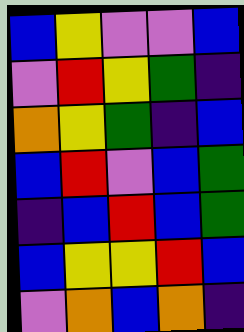[["blue", "yellow", "violet", "violet", "blue"], ["violet", "red", "yellow", "green", "indigo"], ["orange", "yellow", "green", "indigo", "blue"], ["blue", "red", "violet", "blue", "green"], ["indigo", "blue", "red", "blue", "green"], ["blue", "yellow", "yellow", "red", "blue"], ["violet", "orange", "blue", "orange", "indigo"]]